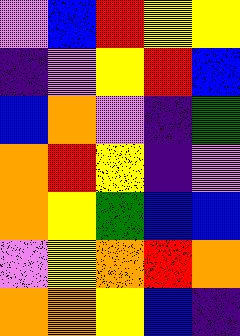[["violet", "blue", "red", "yellow", "yellow"], ["indigo", "violet", "yellow", "red", "blue"], ["blue", "orange", "violet", "indigo", "green"], ["orange", "red", "yellow", "indigo", "violet"], ["orange", "yellow", "green", "blue", "blue"], ["violet", "yellow", "orange", "red", "orange"], ["orange", "orange", "yellow", "blue", "indigo"]]